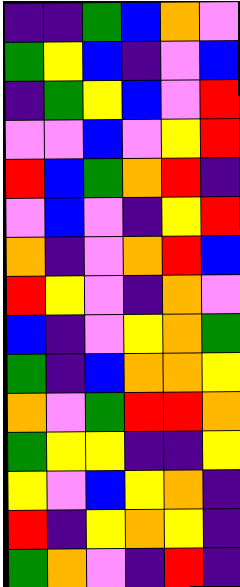[["indigo", "indigo", "green", "blue", "orange", "violet"], ["green", "yellow", "blue", "indigo", "violet", "blue"], ["indigo", "green", "yellow", "blue", "violet", "red"], ["violet", "violet", "blue", "violet", "yellow", "red"], ["red", "blue", "green", "orange", "red", "indigo"], ["violet", "blue", "violet", "indigo", "yellow", "red"], ["orange", "indigo", "violet", "orange", "red", "blue"], ["red", "yellow", "violet", "indigo", "orange", "violet"], ["blue", "indigo", "violet", "yellow", "orange", "green"], ["green", "indigo", "blue", "orange", "orange", "yellow"], ["orange", "violet", "green", "red", "red", "orange"], ["green", "yellow", "yellow", "indigo", "indigo", "yellow"], ["yellow", "violet", "blue", "yellow", "orange", "indigo"], ["red", "indigo", "yellow", "orange", "yellow", "indigo"], ["green", "orange", "violet", "indigo", "red", "indigo"]]